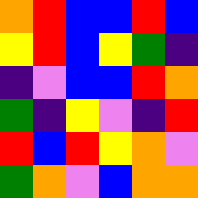[["orange", "red", "blue", "blue", "red", "blue"], ["yellow", "red", "blue", "yellow", "green", "indigo"], ["indigo", "violet", "blue", "blue", "red", "orange"], ["green", "indigo", "yellow", "violet", "indigo", "red"], ["red", "blue", "red", "yellow", "orange", "violet"], ["green", "orange", "violet", "blue", "orange", "orange"]]